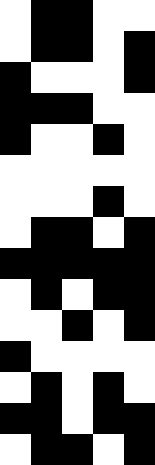[["white", "black", "black", "white", "white"], ["white", "black", "black", "white", "black"], ["black", "white", "white", "white", "black"], ["black", "black", "black", "white", "white"], ["black", "white", "white", "black", "white"], ["white", "white", "white", "white", "white"], ["white", "white", "white", "black", "white"], ["white", "black", "black", "white", "black"], ["black", "black", "black", "black", "black"], ["white", "black", "white", "black", "black"], ["white", "white", "black", "white", "black"], ["black", "white", "white", "white", "white"], ["white", "black", "white", "black", "white"], ["black", "black", "white", "black", "black"], ["white", "black", "black", "white", "black"]]